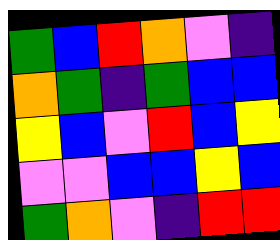[["green", "blue", "red", "orange", "violet", "indigo"], ["orange", "green", "indigo", "green", "blue", "blue"], ["yellow", "blue", "violet", "red", "blue", "yellow"], ["violet", "violet", "blue", "blue", "yellow", "blue"], ["green", "orange", "violet", "indigo", "red", "red"]]